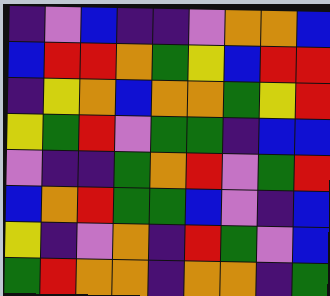[["indigo", "violet", "blue", "indigo", "indigo", "violet", "orange", "orange", "blue"], ["blue", "red", "red", "orange", "green", "yellow", "blue", "red", "red"], ["indigo", "yellow", "orange", "blue", "orange", "orange", "green", "yellow", "red"], ["yellow", "green", "red", "violet", "green", "green", "indigo", "blue", "blue"], ["violet", "indigo", "indigo", "green", "orange", "red", "violet", "green", "red"], ["blue", "orange", "red", "green", "green", "blue", "violet", "indigo", "blue"], ["yellow", "indigo", "violet", "orange", "indigo", "red", "green", "violet", "blue"], ["green", "red", "orange", "orange", "indigo", "orange", "orange", "indigo", "green"]]